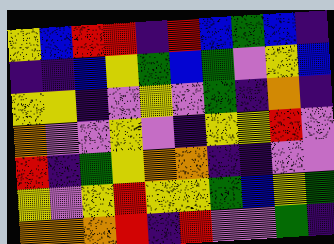[["yellow", "blue", "red", "red", "indigo", "red", "blue", "green", "blue", "indigo"], ["indigo", "indigo", "blue", "yellow", "green", "blue", "green", "violet", "yellow", "blue"], ["yellow", "yellow", "indigo", "violet", "yellow", "violet", "green", "indigo", "orange", "indigo"], ["orange", "violet", "violet", "yellow", "violet", "indigo", "yellow", "yellow", "red", "violet"], ["red", "indigo", "green", "yellow", "orange", "orange", "indigo", "indigo", "violet", "violet"], ["yellow", "violet", "yellow", "red", "yellow", "yellow", "green", "blue", "yellow", "green"], ["orange", "orange", "orange", "red", "indigo", "red", "violet", "violet", "green", "indigo"]]